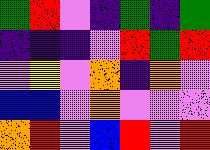[["green", "red", "violet", "indigo", "green", "indigo", "green"], ["indigo", "indigo", "indigo", "violet", "red", "green", "red"], ["violet", "yellow", "violet", "orange", "indigo", "orange", "violet"], ["blue", "blue", "violet", "orange", "violet", "violet", "violet"], ["orange", "red", "violet", "blue", "red", "violet", "red"]]